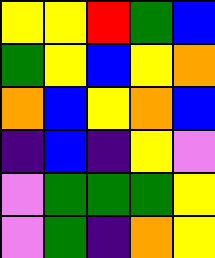[["yellow", "yellow", "red", "green", "blue"], ["green", "yellow", "blue", "yellow", "orange"], ["orange", "blue", "yellow", "orange", "blue"], ["indigo", "blue", "indigo", "yellow", "violet"], ["violet", "green", "green", "green", "yellow"], ["violet", "green", "indigo", "orange", "yellow"]]